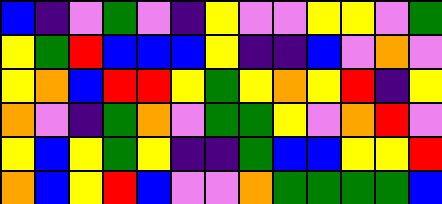[["blue", "indigo", "violet", "green", "violet", "indigo", "yellow", "violet", "violet", "yellow", "yellow", "violet", "green"], ["yellow", "green", "red", "blue", "blue", "blue", "yellow", "indigo", "indigo", "blue", "violet", "orange", "violet"], ["yellow", "orange", "blue", "red", "red", "yellow", "green", "yellow", "orange", "yellow", "red", "indigo", "yellow"], ["orange", "violet", "indigo", "green", "orange", "violet", "green", "green", "yellow", "violet", "orange", "red", "violet"], ["yellow", "blue", "yellow", "green", "yellow", "indigo", "indigo", "green", "blue", "blue", "yellow", "yellow", "red"], ["orange", "blue", "yellow", "red", "blue", "violet", "violet", "orange", "green", "green", "green", "green", "blue"]]